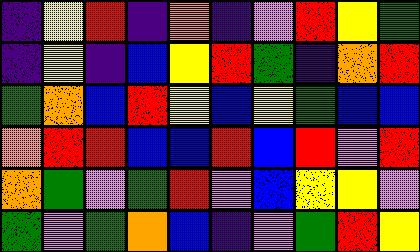[["indigo", "yellow", "red", "indigo", "orange", "indigo", "violet", "red", "yellow", "green"], ["indigo", "yellow", "indigo", "blue", "yellow", "red", "green", "indigo", "orange", "red"], ["green", "orange", "blue", "red", "yellow", "blue", "yellow", "green", "blue", "blue"], ["orange", "red", "red", "blue", "blue", "red", "blue", "red", "violet", "red"], ["orange", "green", "violet", "green", "red", "violet", "blue", "yellow", "yellow", "violet"], ["green", "violet", "green", "orange", "blue", "indigo", "violet", "green", "red", "yellow"]]